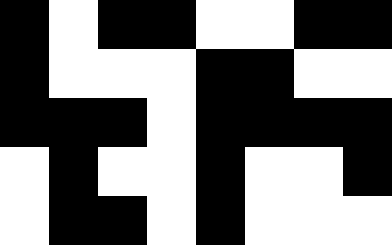[["black", "white", "black", "black", "white", "white", "black", "black"], ["black", "white", "white", "white", "black", "black", "white", "white"], ["black", "black", "black", "white", "black", "black", "black", "black"], ["white", "black", "white", "white", "black", "white", "white", "black"], ["white", "black", "black", "white", "black", "white", "white", "white"]]